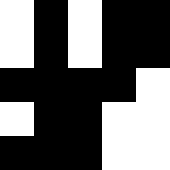[["white", "black", "white", "black", "black"], ["white", "black", "white", "black", "black"], ["black", "black", "black", "black", "white"], ["white", "black", "black", "white", "white"], ["black", "black", "black", "white", "white"]]